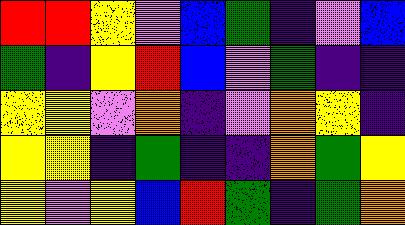[["red", "red", "yellow", "violet", "blue", "green", "indigo", "violet", "blue"], ["green", "indigo", "yellow", "red", "blue", "violet", "green", "indigo", "indigo"], ["yellow", "yellow", "violet", "orange", "indigo", "violet", "orange", "yellow", "indigo"], ["yellow", "yellow", "indigo", "green", "indigo", "indigo", "orange", "green", "yellow"], ["yellow", "violet", "yellow", "blue", "red", "green", "indigo", "green", "orange"]]